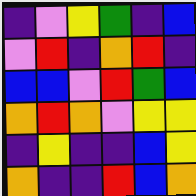[["indigo", "violet", "yellow", "green", "indigo", "blue"], ["violet", "red", "indigo", "orange", "red", "indigo"], ["blue", "blue", "violet", "red", "green", "blue"], ["orange", "red", "orange", "violet", "yellow", "yellow"], ["indigo", "yellow", "indigo", "indigo", "blue", "yellow"], ["orange", "indigo", "indigo", "red", "blue", "orange"]]